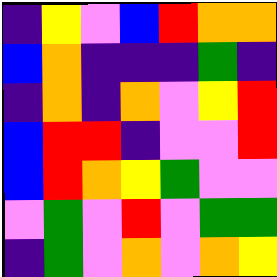[["indigo", "yellow", "violet", "blue", "red", "orange", "orange"], ["blue", "orange", "indigo", "indigo", "indigo", "green", "indigo"], ["indigo", "orange", "indigo", "orange", "violet", "yellow", "red"], ["blue", "red", "red", "indigo", "violet", "violet", "red"], ["blue", "red", "orange", "yellow", "green", "violet", "violet"], ["violet", "green", "violet", "red", "violet", "green", "green"], ["indigo", "green", "violet", "orange", "violet", "orange", "yellow"]]